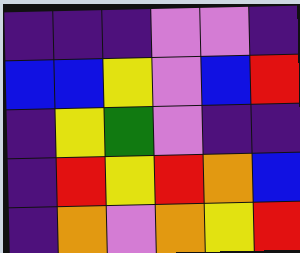[["indigo", "indigo", "indigo", "violet", "violet", "indigo"], ["blue", "blue", "yellow", "violet", "blue", "red"], ["indigo", "yellow", "green", "violet", "indigo", "indigo"], ["indigo", "red", "yellow", "red", "orange", "blue"], ["indigo", "orange", "violet", "orange", "yellow", "red"]]